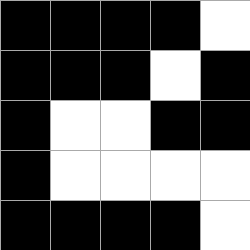[["black", "black", "black", "black", "white"], ["black", "black", "black", "white", "black"], ["black", "white", "white", "black", "black"], ["black", "white", "white", "white", "white"], ["black", "black", "black", "black", "white"]]